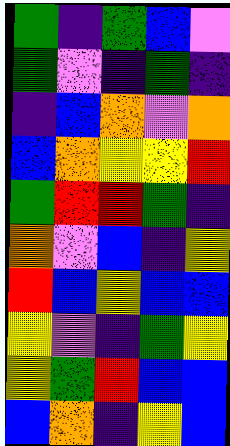[["green", "indigo", "green", "blue", "violet"], ["green", "violet", "indigo", "green", "indigo"], ["indigo", "blue", "orange", "violet", "orange"], ["blue", "orange", "yellow", "yellow", "red"], ["green", "red", "red", "green", "indigo"], ["orange", "violet", "blue", "indigo", "yellow"], ["red", "blue", "yellow", "blue", "blue"], ["yellow", "violet", "indigo", "green", "yellow"], ["yellow", "green", "red", "blue", "blue"], ["blue", "orange", "indigo", "yellow", "blue"]]